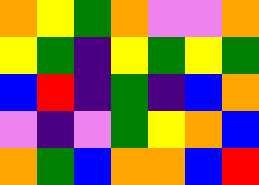[["orange", "yellow", "green", "orange", "violet", "violet", "orange"], ["yellow", "green", "indigo", "yellow", "green", "yellow", "green"], ["blue", "red", "indigo", "green", "indigo", "blue", "orange"], ["violet", "indigo", "violet", "green", "yellow", "orange", "blue"], ["orange", "green", "blue", "orange", "orange", "blue", "red"]]